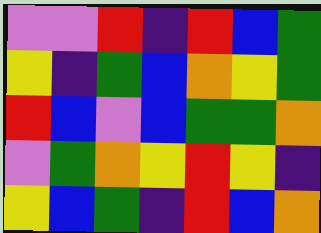[["violet", "violet", "red", "indigo", "red", "blue", "green"], ["yellow", "indigo", "green", "blue", "orange", "yellow", "green"], ["red", "blue", "violet", "blue", "green", "green", "orange"], ["violet", "green", "orange", "yellow", "red", "yellow", "indigo"], ["yellow", "blue", "green", "indigo", "red", "blue", "orange"]]